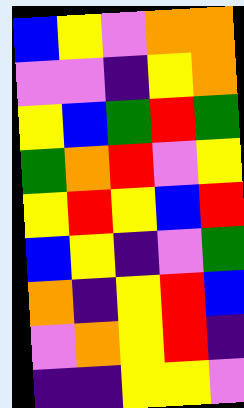[["blue", "yellow", "violet", "orange", "orange"], ["violet", "violet", "indigo", "yellow", "orange"], ["yellow", "blue", "green", "red", "green"], ["green", "orange", "red", "violet", "yellow"], ["yellow", "red", "yellow", "blue", "red"], ["blue", "yellow", "indigo", "violet", "green"], ["orange", "indigo", "yellow", "red", "blue"], ["violet", "orange", "yellow", "red", "indigo"], ["indigo", "indigo", "yellow", "yellow", "violet"]]